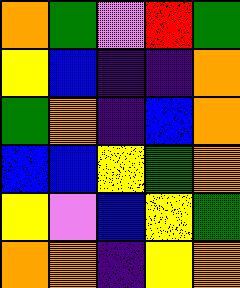[["orange", "green", "violet", "red", "green"], ["yellow", "blue", "indigo", "indigo", "orange"], ["green", "orange", "indigo", "blue", "orange"], ["blue", "blue", "yellow", "green", "orange"], ["yellow", "violet", "blue", "yellow", "green"], ["orange", "orange", "indigo", "yellow", "orange"]]